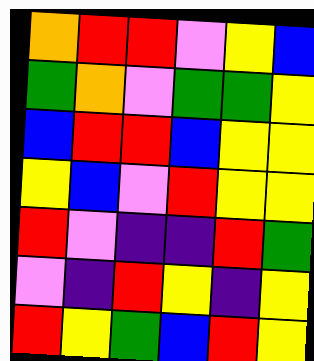[["orange", "red", "red", "violet", "yellow", "blue"], ["green", "orange", "violet", "green", "green", "yellow"], ["blue", "red", "red", "blue", "yellow", "yellow"], ["yellow", "blue", "violet", "red", "yellow", "yellow"], ["red", "violet", "indigo", "indigo", "red", "green"], ["violet", "indigo", "red", "yellow", "indigo", "yellow"], ["red", "yellow", "green", "blue", "red", "yellow"]]